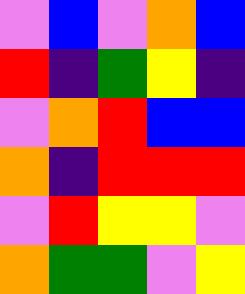[["violet", "blue", "violet", "orange", "blue"], ["red", "indigo", "green", "yellow", "indigo"], ["violet", "orange", "red", "blue", "blue"], ["orange", "indigo", "red", "red", "red"], ["violet", "red", "yellow", "yellow", "violet"], ["orange", "green", "green", "violet", "yellow"]]